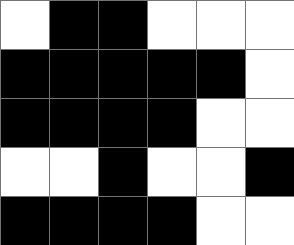[["white", "black", "black", "white", "white", "white"], ["black", "black", "black", "black", "black", "white"], ["black", "black", "black", "black", "white", "white"], ["white", "white", "black", "white", "white", "black"], ["black", "black", "black", "black", "white", "white"]]